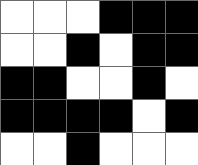[["white", "white", "white", "black", "black", "black"], ["white", "white", "black", "white", "black", "black"], ["black", "black", "white", "white", "black", "white"], ["black", "black", "black", "black", "white", "black"], ["white", "white", "black", "white", "white", "white"]]